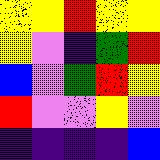[["yellow", "yellow", "red", "yellow", "yellow"], ["yellow", "violet", "indigo", "green", "red"], ["blue", "violet", "green", "red", "yellow"], ["red", "violet", "violet", "yellow", "violet"], ["indigo", "indigo", "indigo", "indigo", "blue"]]